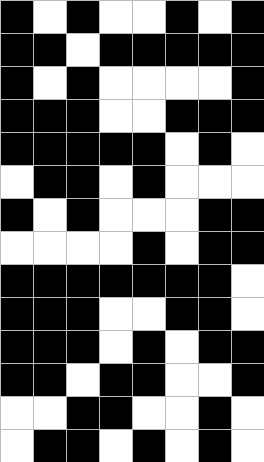[["black", "white", "black", "white", "white", "black", "white", "black"], ["black", "black", "white", "black", "black", "black", "black", "black"], ["black", "white", "black", "white", "white", "white", "white", "black"], ["black", "black", "black", "white", "white", "black", "black", "black"], ["black", "black", "black", "black", "black", "white", "black", "white"], ["white", "black", "black", "white", "black", "white", "white", "white"], ["black", "white", "black", "white", "white", "white", "black", "black"], ["white", "white", "white", "white", "black", "white", "black", "black"], ["black", "black", "black", "black", "black", "black", "black", "white"], ["black", "black", "black", "white", "white", "black", "black", "white"], ["black", "black", "black", "white", "black", "white", "black", "black"], ["black", "black", "white", "black", "black", "white", "white", "black"], ["white", "white", "black", "black", "white", "white", "black", "white"], ["white", "black", "black", "white", "black", "white", "black", "white"]]